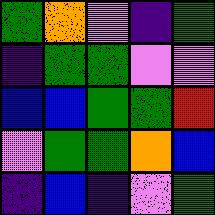[["green", "orange", "violet", "indigo", "green"], ["indigo", "green", "green", "violet", "violet"], ["blue", "blue", "green", "green", "red"], ["violet", "green", "green", "orange", "blue"], ["indigo", "blue", "indigo", "violet", "green"]]